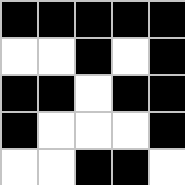[["black", "black", "black", "black", "black"], ["white", "white", "black", "white", "black"], ["black", "black", "white", "black", "black"], ["black", "white", "white", "white", "black"], ["white", "white", "black", "black", "white"]]